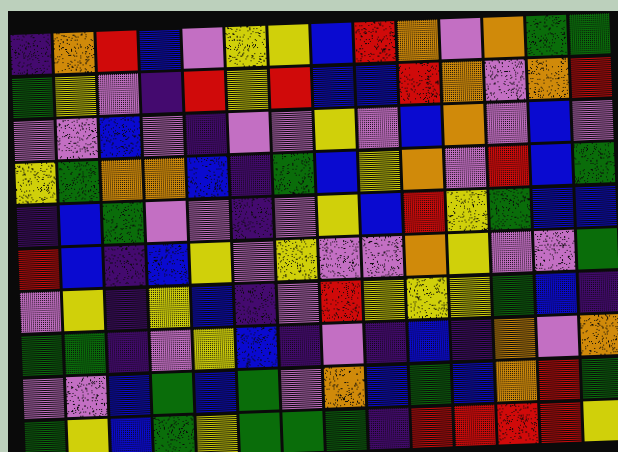[["indigo", "orange", "red", "blue", "violet", "yellow", "yellow", "blue", "red", "orange", "violet", "orange", "green", "green"], ["green", "yellow", "violet", "indigo", "red", "yellow", "red", "blue", "blue", "red", "orange", "violet", "orange", "red"], ["violet", "violet", "blue", "violet", "indigo", "violet", "violet", "yellow", "violet", "blue", "orange", "violet", "blue", "violet"], ["yellow", "green", "orange", "orange", "blue", "indigo", "green", "blue", "yellow", "orange", "violet", "red", "blue", "green"], ["indigo", "blue", "green", "violet", "violet", "indigo", "violet", "yellow", "blue", "red", "yellow", "green", "blue", "blue"], ["red", "blue", "indigo", "blue", "yellow", "violet", "yellow", "violet", "violet", "orange", "yellow", "violet", "violet", "green"], ["violet", "yellow", "indigo", "yellow", "blue", "indigo", "violet", "red", "yellow", "yellow", "yellow", "green", "blue", "indigo"], ["green", "green", "indigo", "violet", "yellow", "blue", "indigo", "violet", "indigo", "blue", "indigo", "orange", "violet", "orange"], ["violet", "violet", "blue", "green", "blue", "green", "violet", "orange", "blue", "green", "blue", "orange", "red", "green"], ["green", "yellow", "blue", "green", "yellow", "green", "green", "green", "indigo", "red", "red", "red", "red", "yellow"]]